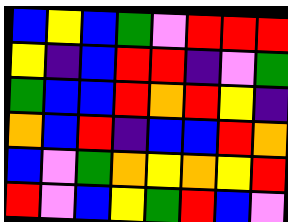[["blue", "yellow", "blue", "green", "violet", "red", "red", "red"], ["yellow", "indigo", "blue", "red", "red", "indigo", "violet", "green"], ["green", "blue", "blue", "red", "orange", "red", "yellow", "indigo"], ["orange", "blue", "red", "indigo", "blue", "blue", "red", "orange"], ["blue", "violet", "green", "orange", "yellow", "orange", "yellow", "red"], ["red", "violet", "blue", "yellow", "green", "red", "blue", "violet"]]